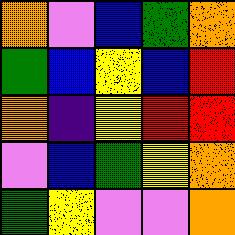[["orange", "violet", "blue", "green", "orange"], ["green", "blue", "yellow", "blue", "red"], ["orange", "indigo", "yellow", "red", "red"], ["violet", "blue", "green", "yellow", "orange"], ["green", "yellow", "violet", "violet", "orange"]]